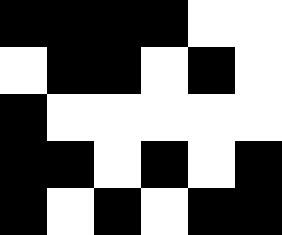[["black", "black", "black", "black", "white", "white"], ["white", "black", "black", "white", "black", "white"], ["black", "white", "white", "white", "white", "white"], ["black", "black", "white", "black", "white", "black"], ["black", "white", "black", "white", "black", "black"]]